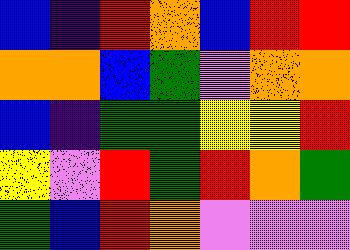[["blue", "indigo", "red", "orange", "blue", "red", "red"], ["orange", "orange", "blue", "green", "violet", "orange", "orange"], ["blue", "indigo", "green", "green", "yellow", "yellow", "red"], ["yellow", "violet", "red", "green", "red", "orange", "green"], ["green", "blue", "red", "orange", "violet", "violet", "violet"]]